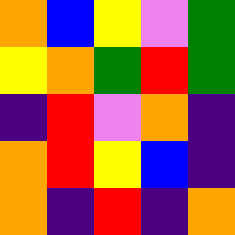[["orange", "blue", "yellow", "violet", "green"], ["yellow", "orange", "green", "red", "green"], ["indigo", "red", "violet", "orange", "indigo"], ["orange", "red", "yellow", "blue", "indigo"], ["orange", "indigo", "red", "indigo", "orange"]]